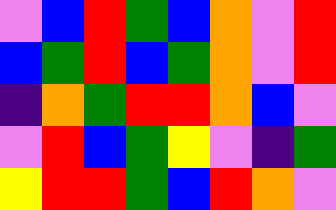[["violet", "blue", "red", "green", "blue", "orange", "violet", "red"], ["blue", "green", "red", "blue", "green", "orange", "violet", "red"], ["indigo", "orange", "green", "red", "red", "orange", "blue", "violet"], ["violet", "red", "blue", "green", "yellow", "violet", "indigo", "green"], ["yellow", "red", "red", "green", "blue", "red", "orange", "violet"]]